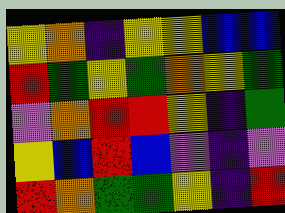[["yellow", "orange", "indigo", "yellow", "yellow", "blue", "blue"], ["red", "green", "yellow", "green", "orange", "yellow", "green"], ["violet", "orange", "red", "red", "yellow", "indigo", "green"], ["yellow", "blue", "red", "blue", "violet", "indigo", "violet"], ["red", "orange", "green", "green", "yellow", "indigo", "red"]]